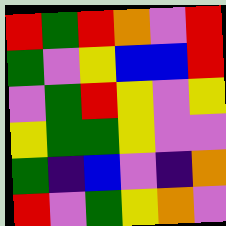[["red", "green", "red", "orange", "violet", "red"], ["green", "violet", "yellow", "blue", "blue", "red"], ["violet", "green", "red", "yellow", "violet", "yellow"], ["yellow", "green", "green", "yellow", "violet", "violet"], ["green", "indigo", "blue", "violet", "indigo", "orange"], ["red", "violet", "green", "yellow", "orange", "violet"]]